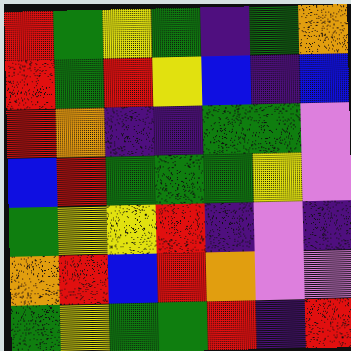[["red", "green", "yellow", "green", "indigo", "green", "orange"], ["red", "green", "red", "yellow", "blue", "indigo", "blue"], ["red", "orange", "indigo", "indigo", "green", "green", "violet"], ["blue", "red", "green", "green", "green", "yellow", "violet"], ["green", "yellow", "yellow", "red", "indigo", "violet", "indigo"], ["orange", "red", "blue", "red", "orange", "violet", "violet"], ["green", "yellow", "green", "green", "red", "indigo", "red"]]